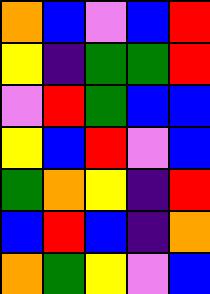[["orange", "blue", "violet", "blue", "red"], ["yellow", "indigo", "green", "green", "red"], ["violet", "red", "green", "blue", "blue"], ["yellow", "blue", "red", "violet", "blue"], ["green", "orange", "yellow", "indigo", "red"], ["blue", "red", "blue", "indigo", "orange"], ["orange", "green", "yellow", "violet", "blue"]]